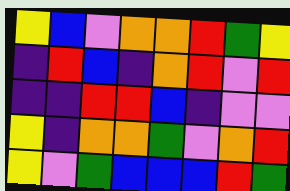[["yellow", "blue", "violet", "orange", "orange", "red", "green", "yellow"], ["indigo", "red", "blue", "indigo", "orange", "red", "violet", "red"], ["indigo", "indigo", "red", "red", "blue", "indigo", "violet", "violet"], ["yellow", "indigo", "orange", "orange", "green", "violet", "orange", "red"], ["yellow", "violet", "green", "blue", "blue", "blue", "red", "green"]]